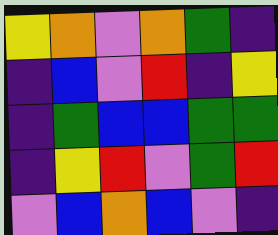[["yellow", "orange", "violet", "orange", "green", "indigo"], ["indigo", "blue", "violet", "red", "indigo", "yellow"], ["indigo", "green", "blue", "blue", "green", "green"], ["indigo", "yellow", "red", "violet", "green", "red"], ["violet", "blue", "orange", "blue", "violet", "indigo"]]